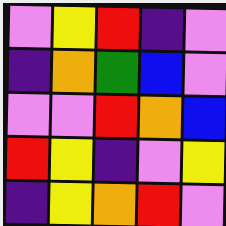[["violet", "yellow", "red", "indigo", "violet"], ["indigo", "orange", "green", "blue", "violet"], ["violet", "violet", "red", "orange", "blue"], ["red", "yellow", "indigo", "violet", "yellow"], ["indigo", "yellow", "orange", "red", "violet"]]